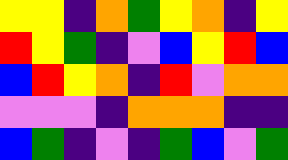[["yellow", "yellow", "indigo", "orange", "green", "yellow", "orange", "indigo", "yellow"], ["red", "yellow", "green", "indigo", "violet", "blue", "yellow", "red", "blue"], ["blue", "red", "yellow", "orange", "indigo", "red", "violet", "orange", "orange"], ["violet", "violet", "violet", "indigo", "orange", "orange", "orange", "indigo", "indigo"], ["blue", "green", "indigo", "violet", "indigo", "green", "blue", "violet", "green"]]